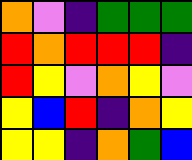[["orange", "violet", "indigo", "green", "green", "green"], ["red", "orange", "red", "red", "red", "indigo"], ["red", "yellow", "violet", "orange", "yellow", "violet"], ["yellow", "blue", "red", "indigo", "orange", "yellow"], ["yellow", "yellow", "indigo", "orange", "green", "blue"]]